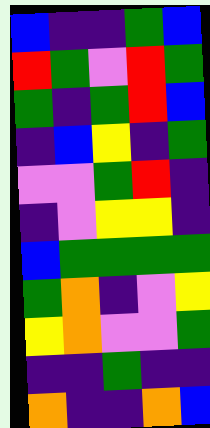[["blue", "indigo", "indigo", "green", "blue"], ["red", "green", "violet", "red", "green"], ["green", "indigo", "green", "red", "blue"], ["indigo", "blue", "yellow", "indigo", "green"], ["violet", "violet", "green", "red", "indigo"], ["indigo", "violet", "yellow", "yellow", "indigo"], ["blue", "green", "green", "green", "green"], ["green", "orange", "indigo", "violet", "yellow"], ["yellow", "orange", "violet", "violet", "green"], ["indigo", "indigo", "green", "indigo", "indigo"], ["orange", "indigo", "indigo", "orange", "blue"]]